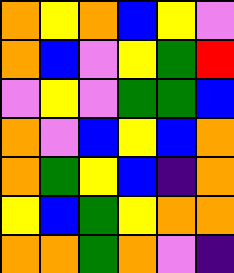[["orange", "yellow", "orange", "blue", "yellow", "violet"], ["orange", "blue", "violet", "yellow", "green", "red"], ["violet", "yellow", "violet", "green", "green", "blue"], ["orange", "violet", "blue", "yellow", "blue", "orange"], ["orange", "green", "yellow", "blue", "indigo", "orange"], ["yellow", "blue", "green", "yellow", "orange", "orange"], ["orange", "orange", "green", "orange", "violet", "indigo"]]